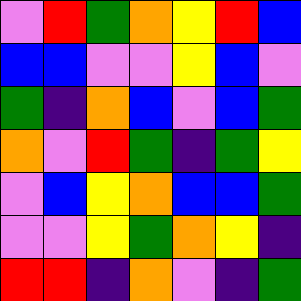[["violet", "red", "green", "orange", "yellow", "red", "blue"], ["blue", "blue", "violet", "violet", "yellow", "blue", "violet"], ["green", "indigo", "orange", "blue", "violet", "blue", "green"], ["orange", "violet", "red", "green", "indigo", "green", "yellow"], ["violet", "blue", "yellow", "orange", "blue", "blue", "green"], ["violet", "violet", "yellow", "green", "orange", "yellow", "indigo"], ["red", "red", "indigo", "orange", "violet", "indigo", "green"]]